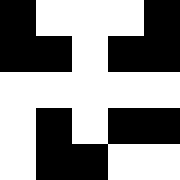[["black", "white", "white", "white", "black"], ["black", "black", "white", "black", "black"], ["white", "white", "white", "white", "white"], ["white", "black", "white", "black", "black"], ["white", "black", "black", "white", "white"]]